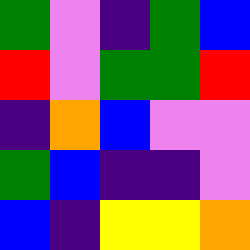[["green", "violet", "indigo", "green", "blue"], ["red", "violet", "green", "green", "red"], ["indigo", "orange", "blue", "violet", "violet"], ["green", "blue", "indigo", "indigo", "violet"], ["blue", "indigo", "yellow", "yellow", "orange"]]